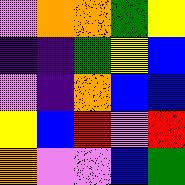[["violet", "orange", "orange", "green", "yellow"], ["indigo", "indigo", "green", "yellow", "blue"], ["violet", "indigo", "orange", "blue", "blue"], ["yellow", "blue", "red", "violet", "red"], ["orange", "violet", "violet", "blue", "green"]]